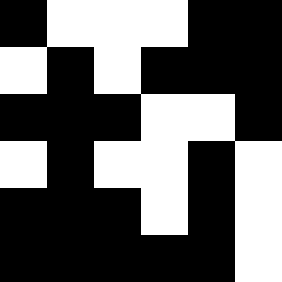[["black", "white", "white", "white", "black", "black"], ["white", "black", "white", "black", "black", "black"], ["black", "black", "black", "white", "white", "black"], ["white", "black", "white", "white", "black", "white"], ["black", "black", "black", "white", "black", "white"], ["black", "black", "black", "black", "black", "white"]]